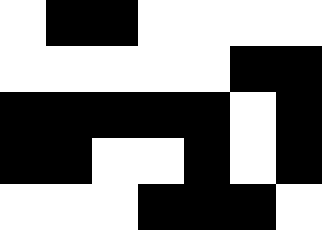[["white", "black", "black", "white", "white", "white", "white"], ["white", "white", "white", "white", "white", "black", "black"], ["black", "black", "black", "black", "black", "white", "black"], ["black", "black", "white", "white", "black", "white", "black"], ["white", "white", "white", "black", "black", "black", "white"]]